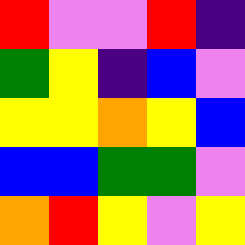[["red", "violet", "violet", "red", "indigo"], ["green", "yellow", "indigo", "blue", "violet"], ["yellow", "yellow", "orange", "yellow", "blue"], ["blue", "blue", "green", "green", "violet"], ["orange", "red", "yellow", "violet", "yellow"]]